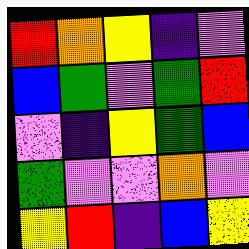[["red", "orange", "yellow", "indigo", "violet"], ["blue", "green", "violet", "green", "red"], ["violet", "indigo", "yellow", "green", "blue"], ["green", "violet", "violet", "orange", "violet"], ["yellow", "red", "indigo", "blue", "yellow"]]